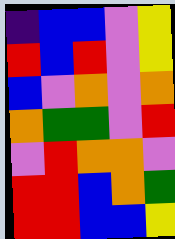[["indigo", "blue", "blue", "violet", "yellow"], ["red", "blue", "red", "violet", "yellow"], ["blue", "violet", "orange", "violet", "orange"], ["orange", "green", "green", "violet", "red"], ["violet", "red", "orange", "orange", "violet"], ["red", "red", "blue", "orange", "green"], ["red", "red", "blue", "blue", "yellow"]]